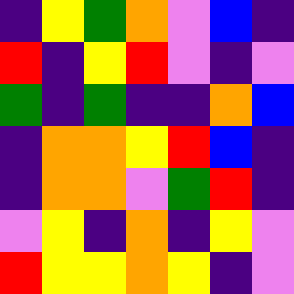[["indigo", "yellow", "green", "orange", "violet", "blue", "indigo"], ["red", "indigo", "yellow", "red", "violet", "indigo", "violet"], ["green", "indigo", "green", "indigo", "indigo", "orange", "blue"], ["indigo", "orange", "orange", "yellow", "red", "blue", "indigo"], ["indigo", "orange", "orange", "violet", "green", "red", "indigo"], ["violet", "yellow", "indigo", "orange", "indigo", "yellow", "violet"], ["red", "yellow", "yellow", "orange", "yellow", "indigo", "violet"]]